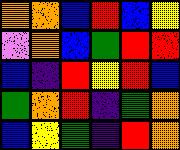[["orange", "orange", "blue", "red", "blue", "yellow"], ["violet", "orange", "blue", "green", "red", "red"], ["blue", "indigo", "red", "yellow", "red", "blue"], ["green", "orange", "red", "indigo", "green", "orange"], ["blue", "yellow", "green", "indigo", "red", "orange"]]